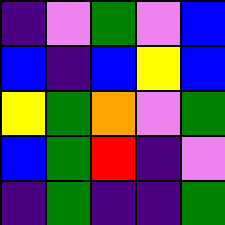[["indigo", "violet", "green", "violet", "blue"], ["blue", "indigo", "blue", "yellow", "blue"], ["yellow", "green", "orange", "violet", "green"], ["blue", "green", "red", "indigo", "violet"], ["indigo", "green", "indigo", "indigo", "green"]]